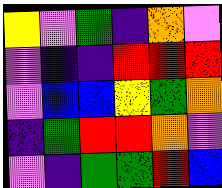[["yellow", "violet", "green", "indigo", "orange", "violet"], ["violet", "indigo", "indigo", "red", "red", "red"], ["violet", "blue", "blue", "yellow", "green", "orange"], ["indigo", "green", "red", "red", "orange", "violet"], ["violet", "indigo", "green", "green", "red", "blue"]]